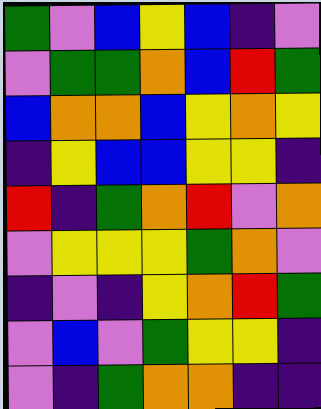[["green", "violet", "blue", "yellow", "blue", "indigo", "violet"], ["violet", "green", "green", "orange", "blue", "red", "green"], ["blue", "orange", "orange", "blue", "yellow", "orange", "yellow"], ["indigo", "yellow", "blue", "blue", "yellow", "yellow", "indigo"], ["red", "indigo", "green", "orange", "red", "violet", "orange"], ["violet", "yellow", "yellow", "yellow", "green", "orange", "violet"], ["indigo", "violet", "indigo", "yellow", "orange", "red", "green"], ["violet", "blue", "violet", "green", "yellow", "yellow", "indigo"], ["violet", "indigo", "green", "orange", "orange", "indigo", "indigo"]]